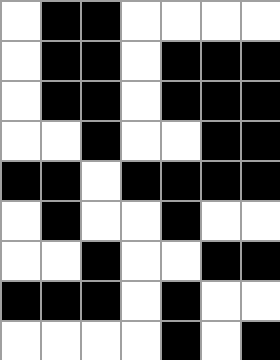[["white", "black", "black", "white", "white", "white", "white"], ["white", "black", "black", "white", "black", "black", "black"], ["white", "black", "black", "white", "black", "black", "black"], ["white", "white", "black", "white", "white", "black", "black"], ["black", "black", "white", "black", "black", "black", "black"], ["white", "black", "white", "white", "black", "white", "white"], ["white", "white", "black", "white", "white", "black", "black"], ["black", "black", "black", "white", "black", "white", "white"], ["white", "white", "white", "white", "black", "white", "black"]]